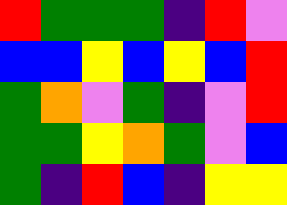[["red", "green", "green", "green", "indigo", "red", "violet"], ["blue", "blue", "yellow", "blue", "yellow", "blue", "red"], ["green", "orange", "violet", "green", "indigo", "violet", "red"], ["green", "green", "yellow", "orange", "green", "violet", "blue"], ["green", "indigo", "red", "blue", "indigo", "yellow", "yellow"]]